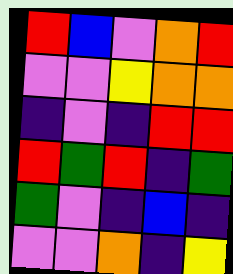[["red", "blue", "violet", "orange", "red"], ["violet", "violet", "yellow", "orange", "orange"], ["indigo", "violet", "indigo", "red", "red"], ["red", "green", "red", "indigo", "green"], ["green", "violet", "indigo", "blue", "indigo"], ["violet", "violet", "orange", "indigo", "yellow"]]